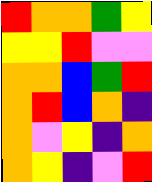[["red", "orange", "orange", "green", "yellow"], ["yellow", "yellow", "red", "violet", "violet"], ["orange", "orange", "blue", "green", "red"], ["orange", "red", "blue", "orange", "indigo"], ["orange", "violet", "yellow", "indigo", "orange"], ["orange", "yellow", "indigo", "violet", "red"]]